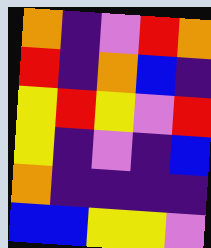[["orange", "indigo", "violet", "red", "orange"], ["red", "indigo", "orange", "blue", "indigo"], ["yellow", "red", "yellow", "violet", "red"], ["yellow", "indigo", "violet", "indigo", "blue"], ["orange", "indigo", "indigo", "indigo", "indigo"], ["blue", "blue", "yellow", "yellow", "violet"]]